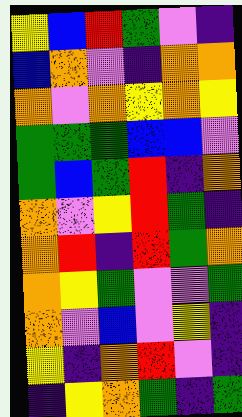[["yellow", "blue", "red", "green", "violet", "indigo"], ["blue", "orange", "violet", "indigo", "orange", "orange"], ["orange", "violet", "orange", "yellow", "orange", "yellow"], ["green", "green", "green", "blue", "blue", "violet"], ["green", "blue", "green", "red", "indigo", "orange"], ["orange", "violet", "yellow", "red", "green", "indigo"], ["orange", "red", "indigo", "red", "green", "orange"], ["orange", "yellow", "green", "violet", "violet", "green"], ["orange", "violet", "blue", "violet", "yellow", "indigo"], ["yellow", "indigo", "orange", "red", "violet", "indigo"], ["indigo", "yellow", "orange", "green", "indigo", "green"]]